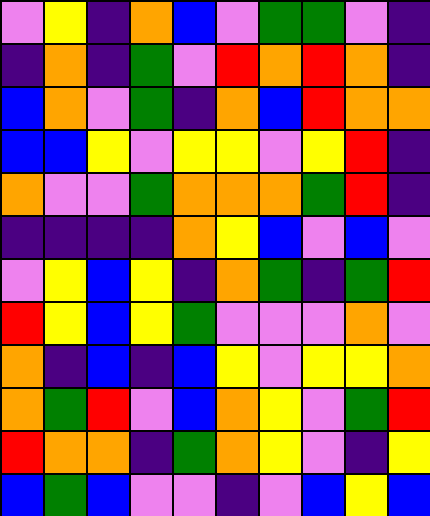[["violet", "yellow", "indigo", "orange", "blue", "violet", "green", "green", "violet", "indigo"], ["indigo", "orange", "indigo", "green", "violet", "red", "orange", "red", "orange", "indigo"], ["blue", "orange", "violet", "green", "indigo", "orange", "blue", "red", "orange", "orange"], ["blue", "blue", "yellow", "violet", "yellow", "yellow", "violet", "yellow", "red", "indigo"], ["orange", "violet", "violet", "green", "orange", "orange", "orange", "green", "red", "indigo"], ["indigo", "indigo", "indigo", "indigo", "orange", "yellow", "blue", "violet", "blue", "violet"], ["violet", "yellow", "blue", "yellow", "indigo", "orange", "green", "indigo", "green", "red"], ["red", "yellow", "blue", "yellow", "green", "violet", "violet", "violet", "orange", "violet"], ["orange", "indigo", "blue", "indigo", "blue", "yellow", "violet", "yellow", "yellow", "orange"], ["orange", "green", "red", "violet", "blue", "orange", "yellow", "violet", "green", "red"], ["red", "orange", "orange", "indigo", "green", "orange", "yellow", "violet", "indigo", "yellow"], ["blue", "green", "blue", "violet", "violet", "indigo", "violet", "blue", "yellow", "blue"]]